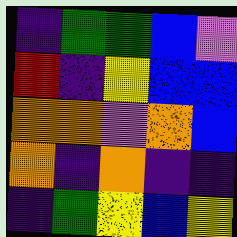[["indigo", "green", "green", "blue", "violet"], ["red", "indigo", "yellow", "blue", "blue"], ["orange", "orange", "violet", "orange", "blue"], ["orange", "indigo", "orange", "indigo", "indigo"], ["indigo", "green", "yellow", "blue", "yellow"]]